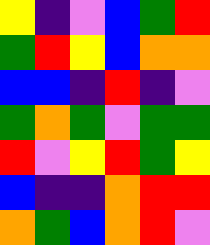[["yellow", "indigo", "violet", "blue", "green", "red"], ["green", "red", "yellow", "blue", "orange", "orange"], ["blue", "blue", "indigo", "red", "indigo", "violet"], ["green", "orange", "green", "violet", "green", "green"], ["red", "violet", "yellow", "red", "green", "yellow"], ["blue", "indigo", "indigo", "orange", "red", "red"], ["orange", "green", "blue", "orange", "red", "violet"]]